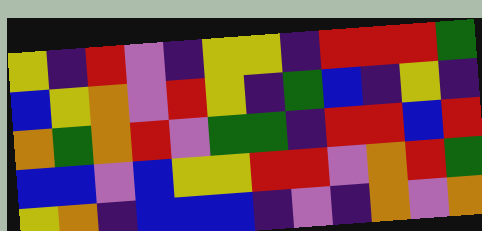[["yellow", "indigo", "red", "violet", "indigo", "yellow", "yellow", "indigo", "red", "red", "red", "green"], ["blue", "yellow", "orange", "violet", "red", "yellow", "indigo", "green", "blue", "indigo", "yellow", "indigo"], ["orange", "green", "orange", "red", "violet", "green", "green", "indigo", "red", "red", "blue", "red"], ["blue", "blue", "violet", "blue", "yellow", "yellow", "red", "red", "violet", "orange", "red", "green"], ["yellow", "orange", "indigo", "blue", "blue", "blue", "indigo", "violet", "indigo", "orange", "violet", "orange"]]